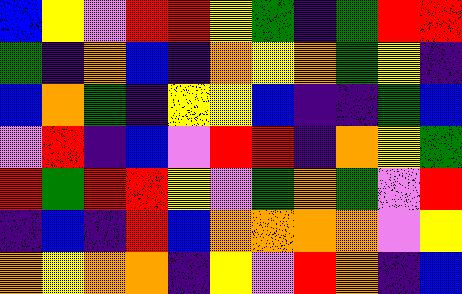[["blue", "yellow", "violet", "red", "red", "yellow", "green", "indigo", "green", "red", "red"], ["green", "indigo", "orange", "blue", "indigo", "orange", "yellow", "orange", "green", "yellow", "indigo"], ["blue", "orange", "green", "indigo", "yellow", "yellow", "blue", "indigo", "indigo", "green", "blue"], ["violet", "red", "indigo", "blue", "violet", "red", "red", "indigo", "orange", "yellow", "green"], ["red", "green", "red", "red", "yellow", "violet", "green", "orange", "green", "violet", "red"], ["indigo", "blue", "indigo", "red", "blue", "orange", "orange", "orange", "orange", "violet", "yellow"], ["orange", "yellow", "orange", "orange", "indigo", "yellow", "violet", "red", "orange", "indigo", "blue"]]